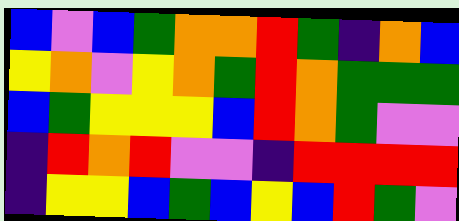[["blue", "violet", "blue", "green", "orange", "orange", "red", "green", "indigo", "orange", "blue"], ["yellow", "orange", "violet", "yellow", "orange", "green", "red", "orange", "green", "green", "green"], ["blue", "green", "yellow", "yellow", "yellow", "blue", "red", "orange", "green", "violet", "violet"], ["indigo", "red", "orange", "red", "violet", "violet", "indigo", "red", "red", "red", "red"], ["indigo", "yellow", "yellow", "blue", "green", "blue", "yellow", "blue", "red", "green", "violet"]]